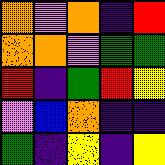[["orange", "violet", "orange", "indigo", "red"], ["orange", "orange", "violet", "green", "green"], ["red", "indigo", "green", "red", "yellow"], ["violet", "blue", "orange", "indigo", "indigo"], ["green", "indigo", "yellow", "indigo", "yellow"]]